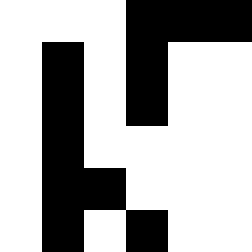[["white", "white", "white", "black", "black", "black"], ["white", "black", "white", "black", "white", "white"], ["white", "black", "white", "black", "white", "white"], ["white", "black", "white", "white", "white", "white"], ["white", "black", "black", "white", "white", "white"], ["white", "black", "white", "black", "white", "white"]]